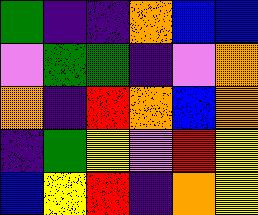[["green", "indigo", "indigo", "orange", "blue", "blue"], ["violet", "green", "green", "indigo", "violet", "orange"], ["orange", "indigo", "red", "orange", "blue", "orange"], ["indigo", "green", "yellow", "violet", "red", "yellow"], ["blue", "yellow", "red", "indigo", "orange", "yellow"]]